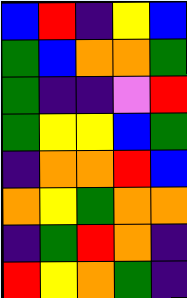[["blue", "red", "indigo", "yellow", "blue"], ["green", "blue", "orange", "orange", "green"], ["green", "indigo", "indigo", "violet", "red"], ["green", "yellow", "yellow", "blue", "green"], ["indigo", "orange", "orange", "red", "blue"], ["orange", "yellow", "green", "orange", "orange"], ["indigo", "green", "red", "orange", "indigo"], ["red", "yellow", "orange", "green", "indigo"]]